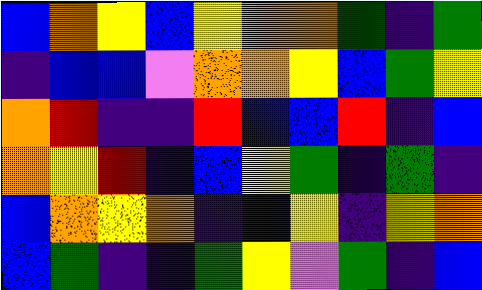[["blue", "orange", "yellow", "blue", "yellow", "orange", "orange", "green", "indigo", "green"], ["indigo", "blue", "blue", "violet", "orange", "orange", "yellow", "blue", "green", "yellow"], ["orange", "red", "indigo", "indigo", "red", "blue", "blue", "red", "indigo", "blue"], ["orange", "yellow", "red", "indigo", "blue", "yellow", "green", "indigo", "green", "indigo"], ["blue", "orange", "yellow", "orange", "indigo", "indigo", "yellow", "indigo", "yellow", "orange"], ["blue", "green", "indigo", "indigo", "green", "yellow", "violet", "green", "indigo", "blue"]]